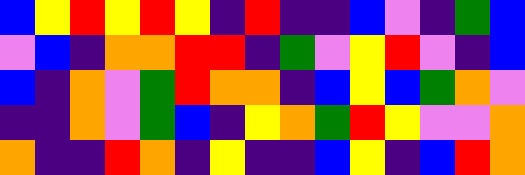[["blue", "yellow", "red", "yellow", "red", "yellow", "indigo", "red", "indigo", "indigo", "blue", "violet", "indigo", "green", "blue"], ["violet", "blue", "indigo", "orange", "orange", "red", "red", "indigo", "green", "violet", "yellow", "red", "violet", "indigo", "blue"], ["blue", "indigo", "orange", "violet", "green", "red", "orange", "orange", "indigo", "blue", "yellow", "blue", "green", "orange", "violet"], ["indigo", "indigo", "orange", "violet", "green", "blue", "indigo", "yellow", "orange", "green", "red", "yellow", "violet", "violet", "orange"], ["orange", "indigo", "indigo", "red", "orange", "indigo", "yellow", "indigo", "indigo", "blue", "yellow", "indigo", "blue", "red", "orange"]]